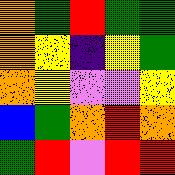[["orange", "green", "red", "green", "green"], ["orange", "yellow", "indigo", "yellow", "green"], ["orange", "yellow", "violet", "violet", "yellow"], ["blue", "green", "orange", "red", "orange"], ["green", "red", "violet", "red", "red"]]